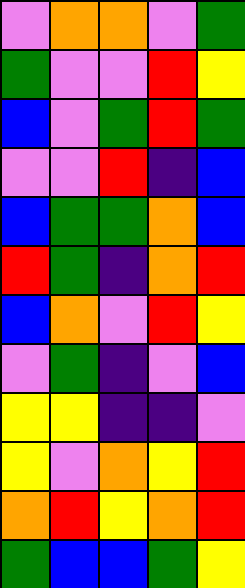[["violet", "orange", "orange", "violet", "green"], ["green", "violet", "violet", "red", "yellow"], ["blue", "violet", "green", "red", "green"], ["violet", "violet", "red", "indigo", "blue"], ["blue", "green", "green", "orange", "blue"], ["red", "green", "indigo", "orange", "red"], ["blue", "orange", "violet", "red", "yellow"], ["violet", "green", "indigo", "violet", "blue"], ["yellow", "yellow", "indigo", "indigo", "violet"], ["yellow", "violet", "orange", "yellow", "red"], ["orange", "red", "yellow", "orange", "red"], ["green", "blue", "blue", "green", "yellow"]]